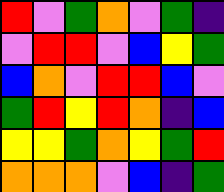[["red", "violet", "green", "orange", "violet", "green", "indigo"], ["violet", "red", "red", "violet", "blue", "yellow", "green"], ["blue", "orange", "violet", "red", "red", "blue", "violet"], ["green", "red", "yellow", "red", "orange", "indigo", "blue"], ["yellow", "yellow", "green", "orange", "yellow", "green", "red"], ["orange", "orange", "orange", "violet", "blue", "indigo", "green"]]